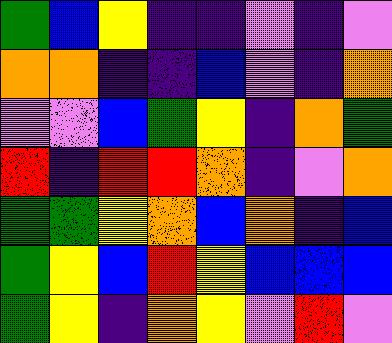[["green", "blue", "yellow", "indigo", "indigo", "violet", "indigo", "violet"], ["orange", "orange", "indigo", "indigo", "blue", "violet", "indigo", "orange"], ["violet", "violet", "blue", "green", "yellow", "indigo", "orange", "green"], ["red", "indigo", "red", "red", "orange", "indigo", "violet", "orange"], ["green", "green", "yellow", "orange", "blue", "orange", "indigo", "blue"], ["green", "yellow", "blue", "red", "yellow", "blue", "blue", "blue"], ["green", "yellow", "indigo", "orange", "yellow", "violet", "red", "violet"]]